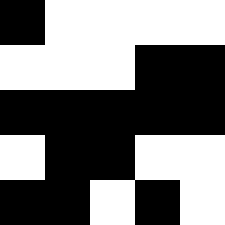[["black", "white", "white", "white", "white"], ["white", "white", "white", "black", "black"], ["black", "black", "black", "black", "black"], ["white", "black", "black", "white", "white"], ["black", "black", "white", "black", "white"]]